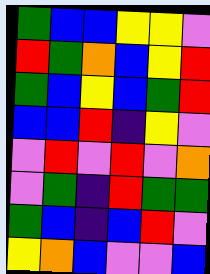[["green", "blue", "blue", "yellow", "yellow", "violet"], ["red", "green", "orange", "blue", "yellow", "red"], ["green", "blue", "yellow", "blue", "green", "red"], ["blue", "blue", "red", "indigo", "yellow", "violet"], ["violet", "red", "violet", "red", "violet", "orange"], ["violet", "green", "indigo", "red", "green", "green"], ["green", "blue", "indigo", "blue", "red", "violet"], ["yellow", "orange", "blue", "violet", "violet", "blue"]]